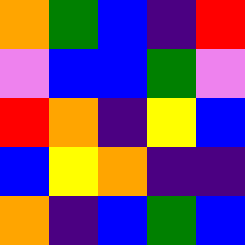[["orange", "green", "blue", "indigo", "red"], ["violet", "blue", "blue", "green", "violet"], ["red", "orange", "indigo", "yellow", "blue"], ["blue", "yellow", "orange", "indigo", "indigo"], ["orange", "indigo", "blue", "green", "blue"]]